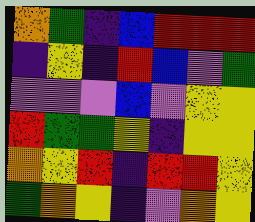[["orange", "green", "indigo", "blue", "red", "red", "red"], ["indigo", "yellow", "indigo", "red", "blue", "violet", "green"], ["violet", "violet", "violet", "blue", "violet", "yellow", "yellow"], ["red", "green", "green", "yellow", "indigo", "yellow", "yellow"], ["orange", "yellow", "red", "indigo", "red", "red", "yellow"], ["green", "orange", "yellow", "indigo", "violet", "orange", "yellow"]]